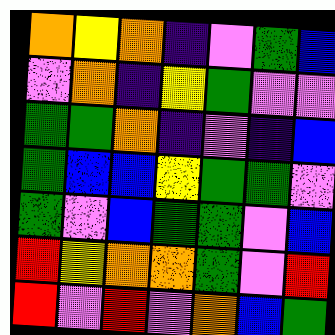[["orange", "yellow", "orange", "indigo", "violet", "green", "blue"], ["violet", "orange", "indigo", "yellow", "green", "violet", "violet"], ["green", "green", "orange", "indigo", "violet", "indigo", "blue"], ["green", "blue", "blue", "yellow", "green", "green", "violet"], ["green", "violet", "blue", "green", "green", "violet", "blue"], ["red", "yellow", "orange", "orange", "green", "violet", "red"], ["red", "violet", "red", "violet", "orange", "blue", "green"]]